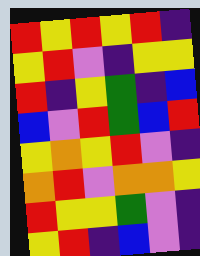[["red", "yellow", "red", "yellow", "red", "indigo"], ["yellow", "red", "violet", "indigo", "yellow", "yellow"], ["red", "indigo", "yellow", "green", "indigo", "blue"], ["blue", "violet", "red", "green", "blue", "red"], ["yellow", "orange", "yellow", "red", "violet", "indigo"], ["orange", "red", "violet", "orange", "orange", "yellow"], ["red", "yellow", "yellow", "green", "violet", "indigo"], ["yellow", "red", "indigo", "blue", "violet", "indigo"]]